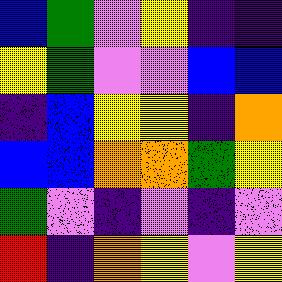[["blue", "green", "violet", "yellow", "indigo", "indigo"], ["yellow", "green", "violet", "violet", "blue", "blue"], ["indigo", "blue", "yellow", "yellow", "indigo", "orange"], ["blue", "blue", "orange", "orange", "green", "yellow"], ["green", "violet", "indigo", "violet", "indigo", "violet"], ["red", "indigo", "orange", "yellow", "violet", "yellow"]]